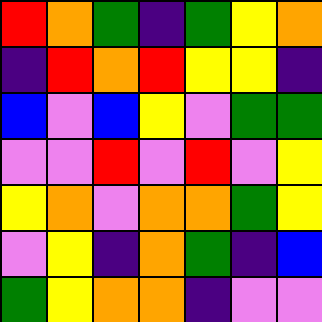[["red", "orange", "green", "indigo", "green", "yellow", "orange"], ["indigo", "red", "orange", "red", "yellow", "yellow", "indigo"], ["blue", "violet", "blue", "yellow", "violet", "green", "green"], ["violet", "violet", "red", "violet", "red", "violet", "yellow"], ["yellow", "orange", "violet", "orange", "orange", "green", "yellow"], ["violet", "yellow", "indigo", "orange", "green", "indigo", "blue"], ["green", "yellow", "orange", "orange", "indigo", "violet", "violet"]]